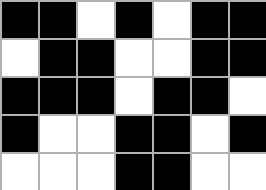[["black", "black", "white", "black", "white", "black", "black"], ["white", "black", "black", "white", "white", "black", "black"], ["black", "black", "black", "white", "black", "black", "white"], ["black", "white", "white", "black", "black", "white", "black"], ["white", "white", "white", "black", "black", "white", "white"]]